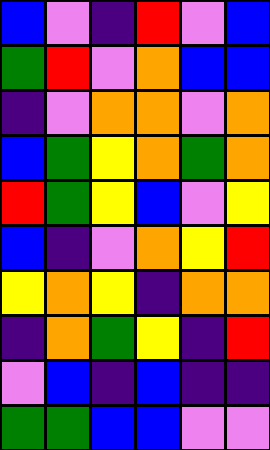[["blue", "violet", "indigo", "red", "violet", "blue"], ["green", "red", "violet", "orange", "blue", "blue"], ["indigo", "violet", "orange", "orange", "violet", "orange"], ["blue", "green", "yellow", "orange", "green", "orange"], ["red", "green", "yellow", "blue", "violet", "yellow"], ["blue", "indigo", "violet", "orange", "yellow", "red"], ["yellow", "orange", "yellow", "indigo", "orange", "orange"], ["indigo", "orange", "green", "yellow", "indigo", "red"], ["violet", "blue", "indigo", "blue", "indigo", "indigo"], ["green", "green", "blue", "blue", "violet", "violet"]]